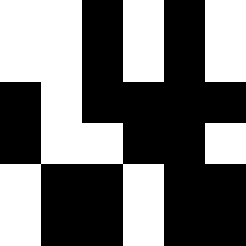[["white", "white", "black", "white", "black", "white"], ["white", "white", "black", "white", "black", "white"], ["black", "white", "black", "black", "black", "black"], ["black", "white", "white", "black", "black", "white"], ["white", "black", "black", "white", "black", "black"], ["white", "black", "black", "white", "black", "black"]]